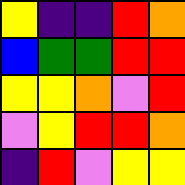[["yellow", "indigo", "indigo", "red", "orange"], ["blue", "green", "green", "red", "red"], ["yellow", "yellow", "orange", "violet", "red"], ["violet", "yellow", "red", "red", "orange"], ["indigo", "red", "violet", "yellow", "yellow"]]